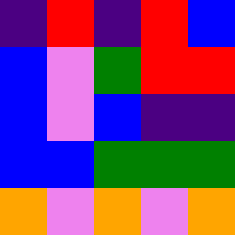[["indigo", "red", "indigo", "red", "blue"], ["blue", "violet", "green", "red", "red"], ["blue", "violet", "blue", "indigo", "indigo"], ["blue", "blue", "green", "green", "green"], ["orange", "violet", "orange", "violet", "orange"]]